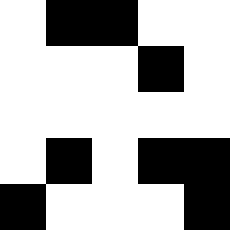[["white", "black", "black", "white", "white"], ["white", "white", "white", "black", "white"], ["white", "white", "white", "white", "white"], ["white", "black", "white", "black", "black"], ["black", "white", "white", "white", "black"]]